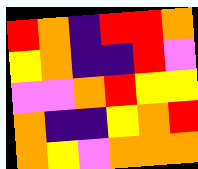[["red", "orange", "indigo", "red", "red", "orange"], ["yellow", "orange", "indigo", "indigo", "red", "violet"], ["violet", "violet", "orange", "red", "yellow", "yellow"], ["orange", "indigo", "indigo", "yellow", "orange", "red"], ["orange", "yellow", "violet", "orange", "orange", "orange"]]